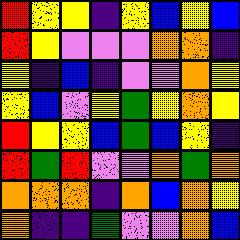[["red", "yellow", "yellow", "indigo", "yellow", "blue", "yellow", "blue"], ["red", "yellow", "violet", "violet", "violet", "orange", "orange", "indigo"], ["yellow", "indigo", "blue", "indigo", "violet", "violet", "orange", "yellow"], ["yellow", "blue", "violet", "yellow", "green", "yellow", "orange", "yellow"], ["red", "yellow", "yellow", "blue", "green", "blue", "yellow", "indigo"], ["red", "green", "red", "violet", "violet", "orange", "green", "orange"], ["orange", "orange", "orange", "indigo", "orange", "blue", "orange", "yellow"], ["orange", "indigo", "indigo", "green", "violet", "violet", "orange", "blue"]]